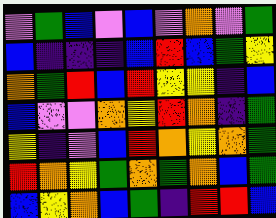[["violet", "green", "blue", "violet", "blue", "violet", "orange", "violet", "green"], ["blue", "indigo", "indigo", "indigo", "blue", "red", "blue", "green", "yellow"], ["orange", "green", "red", "blue", "red", "yellow", "yellow", "indigo", "blue"], ["blue", "violet", "violet", "orange", "yellow", "red", "orange", "indigo", "green"], ["yellow", "indigo", "violet", "blue", "red", "orange", "yellow", "orange", "green"], ["red", "orange", "yellow", "green", "orange", "green", "orange", "blue", "green"], ["blue", "yellow", "orange", "blue", "green", "indigo", "red", "red", "blue"]]